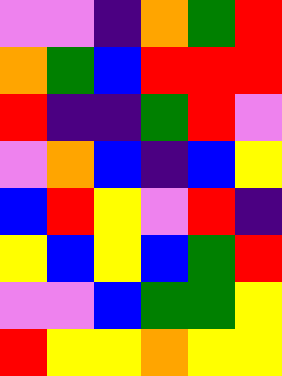[["violet", "violet", "indigo", "orange", "green", "red"], ["orange", "green", "blue", "red", "red", "red"], ["red", "indigo", "indigo", "green", "red", "violet"], ["violet", "orange", "blue", "indigo", "blue", "yellow"], ["blue", "red", "yellow", "violet", "red", "indigo"], ["yellow", "blue", "yellow", "blue", "green", "red"], ["violet", "violet", "blue", "green", "green", "yellow"], ["red", "yellow", "yellow", "orange", "yellow", "yellow"]]